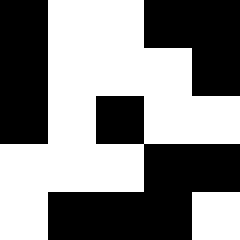[["black", "white", "white", "black", "black"], ["black", "white", "white", "white", "black"], ["black", "white", "black", "white", "white"], ["white", "white", "white", "black", "black"], ["white", "black", "black", "black", "white"]]